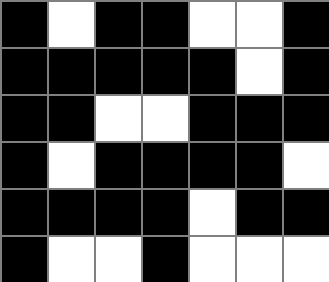[["black", "white", "black", "black", "white", "white", "black"], ["black", "black", "black", "black", "black", "white", "black"], ["black", "black", "white", "white", "black", "black", "black"], ["black", "white", "black", "black", "black", "black", "white"], ["black", "black", "black", "black", "white", "black", "black"], ["black", "white", "white", "black", "white", "white", "white"]]